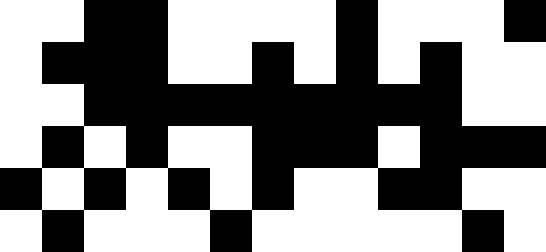[["white", "white", "black", "black", "white", "white", "white", "white", "black", "white", "white", "white", "black"], ["white", "black", "black", "black", "white", "white", "black", "white", "black", "white", "black", "white", "white"], ["white", "white", "black", "black", "black", "black", "black", "black", "black", "black", "black", "white", "white"], ["white", "black", "white", "black", "white", "white", "black", "black", "black", "white", "black", "black", "black"], ["black", "white", "black", "white", "black", "white", "black", "white", "white", "black", "black", "white", "white"], ["white", "black", "white", "white", "white", "black", "white", "white", "white", "white", "white", "black", "white"]]